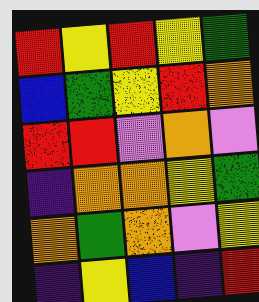[["red", "yellow", "red", "yellow", "green"], ["blue", "green", "yellow", "red", "orange"], ["red", "red", "violet", "orange", "violet"], ["indigo", "orange", "orange", "yellow", "green"], ["orange", "green", "orange", "violet", "yellow"], ["indigo", "yellow", "blue", "indigo", "red"]]